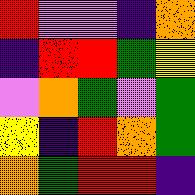[["red", "violet", "violet", "indigo", "orange"], ["indigo", "red", "red", "green", "yellow"], ["violet", "orange", "green", "violet", "green"], ["yellow", "indigo", "red", "orange", "green"], ["orange", "green", "red", "red", "indigo"]]